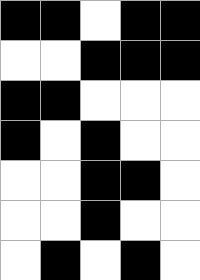[["black", "black", "white", "black", "black"], ["white", "white", "black", "black", "black"], ["black", "black", "white", "white", "white"], ["black", "white", "black", "white", "white"], ["white", "white", "black", "black", "white"], ["white", "white", "black", "white", "white"], ["white", "black", "white", "black", "white"]]